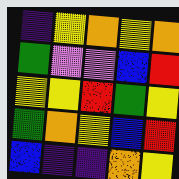[["indigo", "yellow", "orange", "yellow", "orange"], ["green", "violet", "violet", "blue", "red"], ["yellow", "yellow", "red", "green", "yellow"], ["green", "orange", "yellow", "blue", "red"], ["blue", "indigo", "indigo", "orange", "yellow"]]